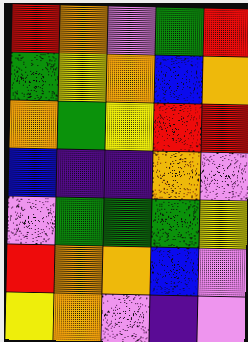[["red", "orange", "violet", "green", "red"], ["green", "yellow", "orange", "blue", "orange"], ["orange", "green", "yellow", "red", "red"], ["blue", "indigo", "indigo", "orange", "violet"], ["violet", "green", "green", "green", "yellow"], ["red", "orange", "orange", "blue", "violet"], ["yellow", "orange", "violet", "indigo", "violet"]]